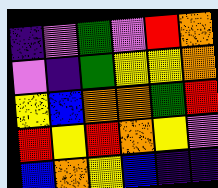[["indigo", "violet", "green", "violet", "red", "orange"], ["violet", "indigo", "green", "yellow", "yellow", "orange"], ["yellow", "blue", "orange", "orange", "green", "red"], ["red", "yellow", "red", "orange", "yellow", "violet"], ["blue", "orange", "yellow", "blue", "indigo", "indigo"]]